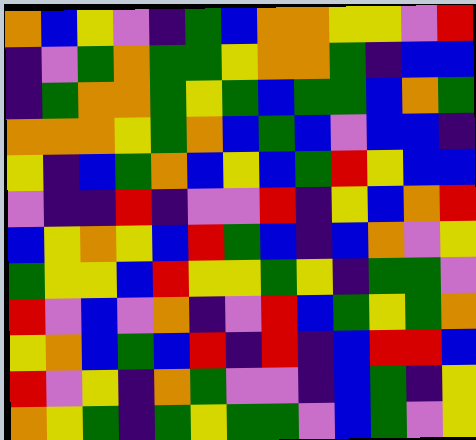[["orange", "blue", "yellow", "violet", "indigo", "green", "blue", "orange", "orange", "yellow", "yellow", "violet", "red"], ["indigo", "violet", "green", "orange", "green", "green", "yellow", "orange", "orange", "green", "indigo", "blue", "blue"], ["indigo", "green", "orange", "orange", "green", "yellow", "green", "blue", "green", "green", "blue", "orange", "green"], ["orange", "orange", "orange", "yellow", "green", "orange", "blue", "green", "blue", "violet", "blue", "blue", "indigo"], ["yellow", "indigo", "blue", "green", "orange", "blue", "yellow", "blue", "green", "red", "yellow", "blue", "blue"], ["violet", "indigo", "indigo", "red", "indigo", "violet", "violet", "red", "indigo", "yellow", "blue", "orange", "red"], ["blue", "yellow", "orange", "yellow", "blue", "red", "green", "blue", "indigo", "blue", "orange", "violet", "yellow"], ["green", "yellow", "yellow", "blue", "red", "yellow", "yellow", "green", "yellow", "indigo", "green", "green", "violet"], ["red", "violet", "blue", "violet", "orange", "indigo", "violet", "red", "blue", "green", "yellow", "green", "orange"], ["yellow", "orange", "blue", "green", "blue", "red", "indigo", "red", "indigo", "blue", "red", "red", "blue"], ["red", "violet", "yellow", "indigo", "orange", "green", "violet", "violet", "indigo", "blue", "green", "indigo", "yellow"], ["orange", "yellow", "green", "indigo", "green", "yellow", "green", "green", "violet", "blue", "green", "violet", "yellow"]]